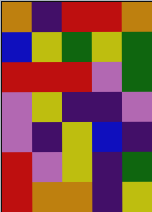[["orange", "indigo", "red", "red", "orange"], ["blue", "yellow", "green", "yellow", "green"], ["red", "red", "red", "violet", "green"], ["violet", "yellow", "indigo", "indigo", "violet"], ["violet", "indigo", "yellow", "blue", "indigo"], ["red", "violet", "yellow", "indigo", "green"], ["red", "orange", "orange", "indigo", "yellow"]]